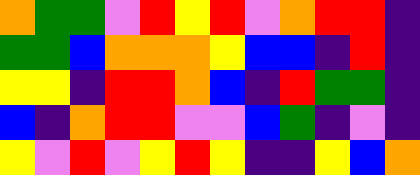[["orange", "green", "green", "violet", "red", "yellow", "red", "violet", "orange", "red", "red", "indigo"], ["green", "green", "blue", "orange", "orange", "orange", "yellow", "blue", "blue", "indigo", "red", "indigo"], ["yellow", "yellow", "indigo", "red", "red", "orange", "blue", "indigo", "red", "green", "green", "indigo"], ["blue", "indigo", "orange", "red", "red", "violet", "violet", "blue", "green", "indigo", "violet", "indigo"], ["yellow", "violet", "red", "violet", "yellow", "red", "yellow", "indigo", "indigo", "yellow", "blue", "orange"]]